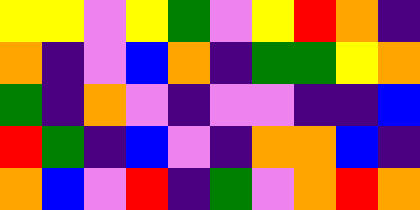[["yellow", "yellow", "violet", "yellow", "green", "violet", "yellow", "red", "orange", "indigo"], ["orange", "indigo", "violet", "blue", "orange", "indigo", "green", "green", "yellow", "orange"], ["green", "indigo", "orange", "violet", "indigo", "violet", "violet", "indigo", "indigo", "blue"], ["red", "green", "indigo", "blue", "violet", "indigo", "orange", "orange", "blue", "indigo"], ["orange", "blue", "violet", "red", "indigo", "green", "violet", "orange", "red", "orange"]]